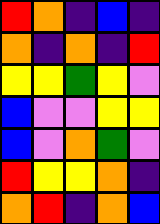[["red", "orange", "indigo", "blue", "indigo"], ["orange", "indigo", "orange", "indigo", "red"], ["yellow", "yellow", "green", "yellow", "violet"], ["blue", "violet", "violet", "yellow", "yellow"], ["blue", "violet", "orange", "green", "violet"], ["red", "yellow", "yellow", "orange", "indigo"], ["orange", "red", "indigo", "orange", "blue"]]